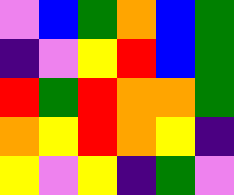[["violet", "blue", "green", "orange", "blue", "green"], ["indigo", "violet", "yellow", "red", "blue", "green"], ["red", "green", "red", "orange", "orange", "green"], ["orange", "yellow", "red", "orange", "yellow", "indigo"], ["yellow", "violet", "yellow", "indigo", "green", "violet"]]